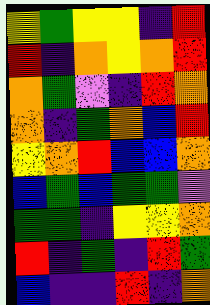[["yellow", "green", "yellow", "yellow", "indigo", "red"], ["red", "indigo", "orange", "yellow", "orange", "red"], ["orange", "green", "violet", "indigo", "red", "orange"], ["orange", "indigo", "green", "orange", "blue", "red"], ["yellow", "orange", "red", "blue", "blue", "orange"], ["blue", "green", "blue", "green", "green", "violet"], ["green", "green", "indigo", "yellow", "yellow", "orange"], ["red", "indigo", "green", "indigo", "red", "green"], ["blue", "indigo", "indigo", "red", "indigo", "orange"]]